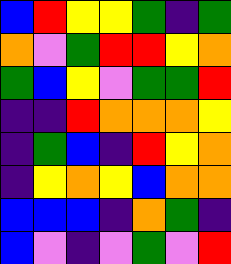[["blue", "red", "yellow", "yellow", "green", "indigo", "green"], ["orange", "violet", "green", "red", "red", "yellow", "orange"], ["green", "blue", "yellow", "violet", "green", "green", "red"], ["indigo", "indigo", "red", "orange", "orange", "orange", "yellow"], ["indigo", "green", "blue", "indigo", "red", "yellow", "orange"], ["indigo", "yellow", "orange", "yellow", "blue", "orange", "orange"], ["blue", "blue", "blue", "indigo", "orange", "green", "indigo"], ["blue", "violet", "indigo", "violet", "green", "violet", "red"]]